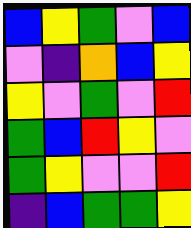[["blue", "yellow", "green", "violet", "blue"], ["violet", "indigo", "orange", "blue", "yellow"], ["yellow", "violet", "green", "violet", "red"], ["green", "blue", "red", "yellow", "violet"], ["green", "yellow", "violet", "violet", "red"], ["indigo", "blue", "green", "green", "yellow"]]